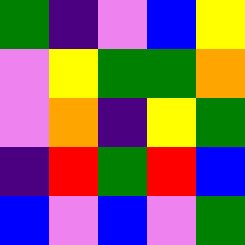[["green", "indigo", "violet", "blue", "yellow"], ["violet", "yellow", "green", "green", "orange"], ["violet", "orange", "indigo", "yellow", "green"], ["indigo", "red", "green", "red", "blue"], ["blue", "violet", "blue", "violet", "green"]]